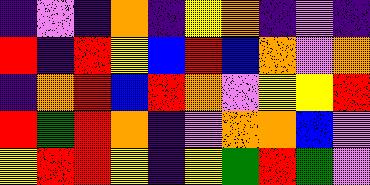[["indigo", "violet", "indigo", "orange", "indigo", "yellow", "orange", "indigo", "violet", "indigo"], ["red", "indigo", "red", "yellow", "blue", "red", "blue", "orange", "violet", "orange"], ["indigo", "orange", "red", "blue", "red", "orange", "violet", "yellow", "yellow", "red"], ["red", "green", "red", "orange", "indigo", "violet", "orange", "orange", "blue", "violet"], ["yellow", "red", "red", "yellow", "indigo", "yellow", "green", "red", "green", "violet"]]